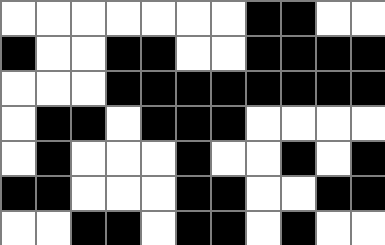[["white", "white", "white", "white", "white", "white", "white", "black", "black", "white", "white"], ["black", "white", "white", "black", "black", "white", "white", "black", "black", "black", "black"], ["white", "white", "white", "black", "black", "black", "black", "black", "black", "black", "black"], ["white", "black", "black", "white", "black", "black", "black", "white", "white", "white", "white"], ["white", "black", "white", "white", "white", "black", "white", "white", "black", "white", "black"], ["black", "black", "white", "white", "white", "black", "black", "white", "white", "black", "black"], ["white", "white", "black", "black", "white", "black", "black", "white", "black", "white", "white"]]